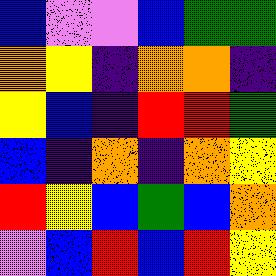[["blue", "violet", "violet", "blue", "green", "green"], ["orange", "yellow", "indigo", "orange", "orange", "indigo"], ["yellow", "blue", "indigo", "red", "red", "green"], ["blue", "indigo", "orange", "indigo", "orange", "yellow"], ["red", "yellow", "blue", "green", "blue", "orange"], ["violet", "blue", "red", "blue", "red", "yellow"]]